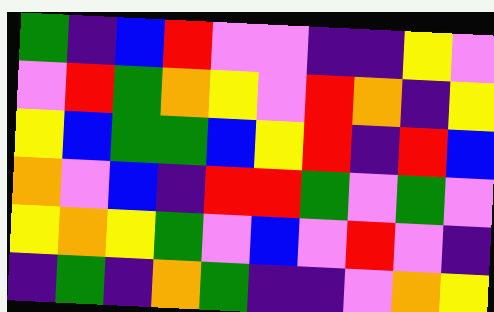[["green", "indigo", "blue", "red", "violet", "violet", "indigo", "indigo", "yellow", "violet"], ["violet", "red", "green", "orange", "yellow", "violet", "red", "orange", "indigo", "yellow"], ["yellow", "blue", "green", "green", "blue", "yellow", "red", "indigo", "red", "blue"], ["orange", "violet", "blue", "indigo", "red", "red", "green", "violet", "green", "violet"], ["yellow", "orange", "yellow", "green", "violet", "blue", "violet", "red", "violet", "indigo"], ["indigo", "green", "indigo", "orange", "green", "indigo", "indigo", "violet", "orange", "yellow"]]